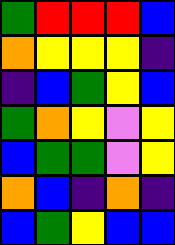[["green", "red", "red", "red", "blue"], ["orange", "yellow", "yellow", "yellow", "indigo"], ["indigo", "blue", "green", "yellow", "blue"], ["green", "orange", "yellow", "violet", "yellow"], ["blue", "green", "green", "violet", "yellow"], ["orange", "blue", "indigo", "orange", "indigo"], ["blue", "green", "yellow", "blue", "blue"]]